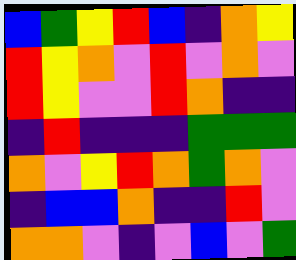[["blue", "green", "yellow", "red", "blue", "indigo", "orange", "yellow"], ["red", "yellow", "orange", "violet", "red", "violet", "orange", "violet"], ["red", "yellow", "violet", "violet", "red", "orange", "indigo", "indigo"], ["indigo", "red", "indigo", "indigo", "indigo", "green", "green", "green"], ["orange", "violet", "yellow", "red", "orange", "green", "orange", "violet"], ["indigo", "blue", "blue", "orange", "indigo", "indigo", "red", "violet"], ["orange", "orange", "violet", "indigo", "violet", "blue", "violet", "green"]]